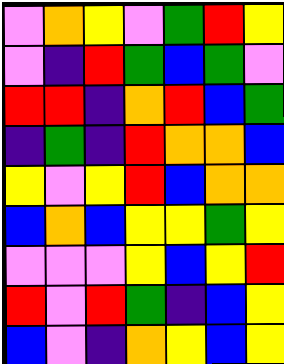[["violet", "orange", "yellow", "violet", "green", "red", "yellow"], ["violet", "indigo", "red", "green", "blue", "green", "violet"], ["red", "red", "indigo", "orange", "red", "blue", "green"], ["indigo", "green", "indigo", "red", "orange", "orange", "blue"], ["yellow", "violet", "yellow", "red", "blue", "orange", "orange"], ["blue", "orange", "blue", "yellow", "yellow", "green", "yellow"], ["violet", "violet", "violet", "yellow", "blue", "yellow", "red"], ["red", "violet", "red", "green", "indigo", "blue", "yellow"], ["blue", "violet", "indigo", "orange", "yellow", "blue", "yellow"]]